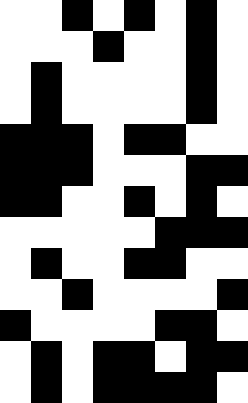[["white", "white", "black", "white", "black", "white", "black", "white"], ["white", "white", "white", "black", "white", "white", "black", "white"], ["white", "black", "white", "white", "white", "white", "black", "white"], ["white", "black", "white", "white", "white", "white", "black", "white"], ["black", "black", "black", "white", "black", "black", "white", "white"], ["black", "black", "black", "white", "white", "white", "black", "black"], ["black", "black", "white", "white", "black", "white", "black", "white"], ["white", "white", "white", "white", "white", "black", "black", "black"], ["white", "black", "white", "white", "black", "black", "white", "white"], ["white", "white", "black", "white", "white", "white", "white", "black"], ["black", "white", "white", "white", "white", "black", "black", "white"], ["white", "black", "white", "black", "black", "white", "black", "black"], ["white", "black", "white", "black", "black", "black", "black", "white"]]